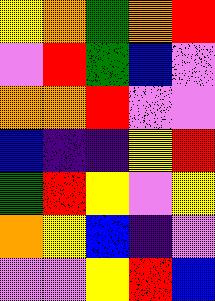[["yellow", "orange", "green", "orange", "red"], ["violet", "red", "green", "blue", "violet"], ["orange", "orange", "red", "violet", "violet"], ["blue", "indigo", "indigo", "yellow", "red"], ["green", "red", "yellow", "violet", "yellow"], ["orange", "yellow", "blue", "indigo", "violet"], ["violet", "violet", "yellow", "red", "blue"]]